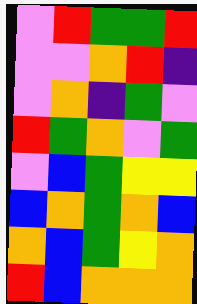[["violet", "red", "green", "green", "red"], ["violet", "violet", "orange", "red", "indigo"], ["violet", "orange", "indigo", "green", "violet"], ["red", "green", "orange", "violet", "green"], ["violet", "blue", "green", "yellow", "yellow"], ["blue", "orange", "green", "orange", "blue"], ["orange", "blue", "green", "yellow", "orange"], ["red", "blue", "orange", "orange", "orange"]]